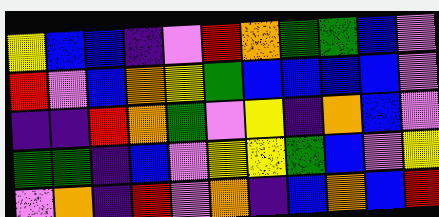[["yellow", "blue", "blue", "indigo", "violet", "red", "orange", "green", "green", "blue", "violet"], ["red", "violet", "blue", "orange", "yellow", "green", "blue", "blue", "blue", "blue", "violet"], ["indigo", "indigo", "red", "orange", "green", "violet", "yellow", "indigo", "orange", "blue", "violet"], ["green", "green", "indigo", "blue", "violet", "yellow", "yellow", "green", "blue", "violet", "yellow"], ["violet", "orange", "indigo", "red", "violet", "orange", "indigo", "blue", "orange", "blue", "red"]]